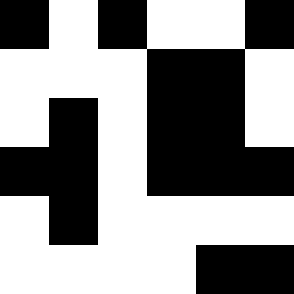[["black", "white", "black", "white", "white", "black"], ["white", "white", "white", "black", "black", "white"], ["white", "black", "white", "black", "black", "white"], ["black", "black", "white", "black", "black", "black"], ["white", "black", "white", "white", "white", "white"], ["white", "white", "white", "white", "black", "black"]]